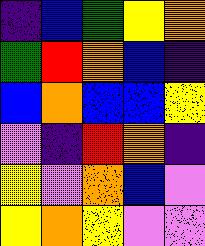[["indigo", "blue", "green", "yellow", "orange"], ["green", "red", "orange", "blue", "indigo"], ["blue", "orange", "blue", "blue", "yellow"], ["violet", "indigo", "red", "orange", "indigo"], ["yellow", "violet", "orange", "blue", "violet"], ["yellow", "orange", "yellow", "violet", "violet"]]